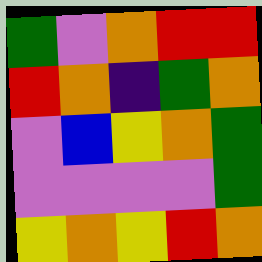[["green", "violet", "orange", "red", "red"], ["red", "orange", "indigo", "green", "orange"], ["violet", "blue", "yellow", "orange", "green"], ["violet", "violet", "violet", "violet", "green"], ["yellow", "orange", "yellow", "red", "orange"]]